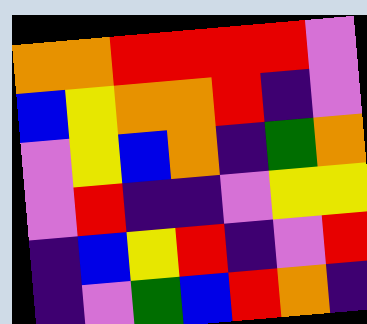[["orange", "orange", "red", "red", "red", "red", "violet"], ["blue", "yellow", "orange", "orange", "red", "indigo", "violet"], ["violet", "yellow", "blue", "orange", "indigo", "green", "orange"], ["violet", "red", "indigo", "indigo", "violet", "yellow", "yellow"], ["indigo", "blue", "yellow", "red", "indigo", "violet", "red"], ["indigo", "violet", "green", "blue", "red", "orange", "indigo"]]